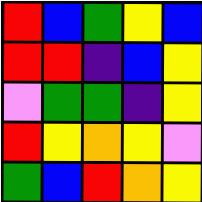[["red", "blue", "green", "yellow", "blue"], ["red", "red", "indigo", "blue", "yellow"], ["violet", "green", "green", "indigo", "yellow"], ["red", "yellow", "orange", "yellow", "violet"], ["green", "blue", "red", "orange", "yellow"]]